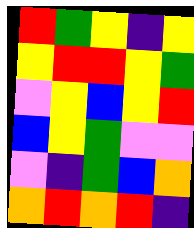[["red", "green", "yellow", "indigo", "yellow"], ["yellow", "red", "red", "yellow", "green"], ["violet", "yellow", "blue", "yellow", "red"], ["blue", "yellow", "green", "violet", "violet"], ["violet", "indigo", "green", "blue", "orange"], ["orange", "red", "orange", "red", "indigo"]]